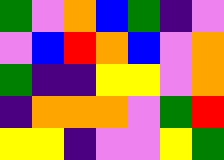[["green", "violet", "orange", "blue", "green", "indigo", "violet"], ["violet", "blue", "red", "orange", "blue", "violet", "orange"], ["green", "indigo", "indigo", "yellow", "yellow", "violet", "orange"], ["indigo", "orange", "orange", "orange", "violet", "green", "red"], ["yellow", "yellow", "indigo", "violet", "violet", "yellow", "green"]]